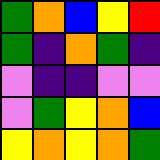[["green", "orange", "blue", "yellow", "red"], ["green", "indigo", "orange", "green", "indigo"], ["violet", "indigo", "indigo", "violet", "violet"], ["violet", "green", "yellow", "orange", "blue"], ["yellow", "orange", "yellow", "orange", "green"]]